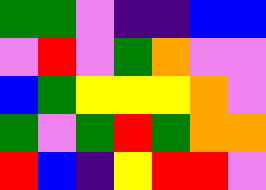[["green", "green", "violet", "indigo", "indigo", "blue", "blue"], ["violet", "red", "violet", "green", "orange", "violet", "violet"], ["blue", "green", "yellow", "yellow", "yellow", "orange", "violet"], ["green", "violet", "green", "red", "green", "orange", "orange"], ["red", "blue", "indigo", "yellow", "red", "red", "violet"]]